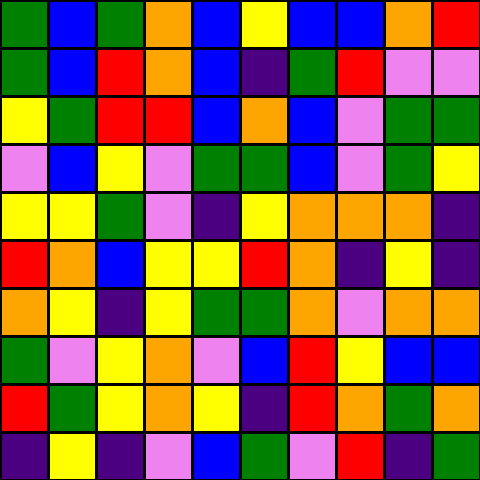[["green", "blue", "green", "orange", "blue", "yellow", "blue", "blue", "orange", "red"], ["green", "blue", "red", "orange", "blue", "indigo", "green", "red", "violet", "violet"], ["yellow", "green", "red", "red", "blue", "orange", "blue", "violet", "green", "green"], ["violet", "blue", "yellow", "violet", "green", "green", "blue", "violet", "green", "yellow"], ["yellow", "yellow", "green", "violet", "indigo", "yellow", "orange", "orange", "orange", "indigo"], ["red", "orange", "blue", "yellow", "yellow", "red", "orange", "indigo", "yellow", "indigo"], ["orange", "yellow", "indigo", "yellow", "green", "green", "orange", "violet", "orange", "orange"], ["green", "violet", "yellow", "orange", "violet", "blue", "red", "yellow", "blue", "blue"], ["red", "green", "yellow", "orange", "yellow", "indigo", "red", "orange", "green", "orange"], ["indigo", "yellow", "indigo", "violet", "blue", "green", "violet", "red", "indigo", "green"]]